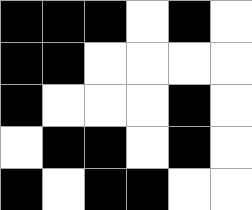[["black", "black", "black", "white", "black", "white"], ["black", "black", "white", "white", "white", "white"], ["black", "white", "white", "white", "black", "white"], ["white", "black", "black", "white", "black", "white"], ["black", "white", "black", "black", "white", "white"]]